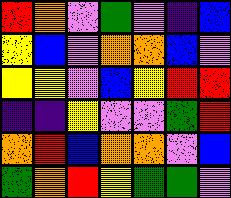[["red", "orange", "violet", "green", "violet", "indigo", "blue"], ["yellow", "blue", "violet", "orange", "orange", "blue", "violet"], ["yellow", "yellow", "violet", "blue", "yellow", "red", "red"], ["indigo", "indigo", "yellow", "violet", "violet", "green", "red"], ["orange", "red", "blue", "orange", "orange", "violet", "blue"], ["green", "orange", "red", "yellow", "green", "green", "violet"]]